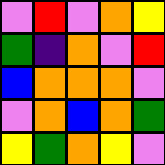[["violet", "red", "violet", "orange", "yellow"], ["green", "indigo", "orange", "violet", "red"], ["blue", "orange", "orange", "orange", "violet"], ["violet", "orange", "blue", "orange", "green"], ["yellow", "green", "orange", "yellow", "violet"]]